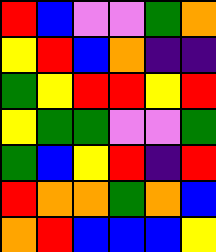[["red", "blue", "violet", "violet", "green", "orange"], ["yellow", "red", "blue", "orange", "indigo", "indigo"], ["green", "yellow", "red", "red", "yellow", "red"], ["yellow", "green", "green", "violet", "violet", "green"], ["green", "blue", "yellow", "red", "indigo", "red"], ["red", "orange", "orange", "green", "orange", "blue"], ["orange", "red", "blue", "blue", "blue", "yellow"]]